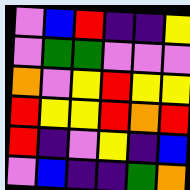[["violet", "blue", "red", "indigo", "indigo", "yellow"], ["violet", "green", "green", "violet", "violet", "violet"], ["orange", "violet", "yellow", "red", "yellow", "yellow"], ["red", "yellow", "yellow", "red", "orange", "red"], ["red", "indigo", "violet", "yellow", "indigo", "blue"], ["violet", "blue", "indigo", "indigo", "green", "orange"]]